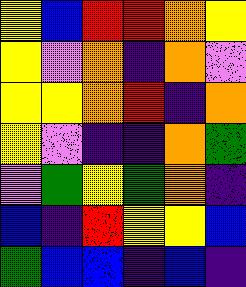[["yellow", "blue", "red", "red", "orange", "yellow"], ["yellow", "violet", "orange", "indigo", "orange", "violet"], ["yellow", "yellow", "orange", "red", "indigo", "orange"], ["yellow", "violet", "indigo", "indigo", "orange", "green"], ["violet", "green", "yellow", "green", "orange", "indigo"], ["blue", "indigo", "red", "yellow", "yellow", "blue"], ["green", "blue", "blue", "indigo", "blue", "indigo"]]